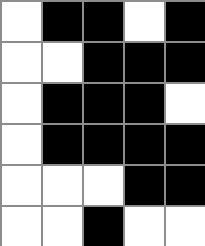[["white", "black", "black", "white", "black"], ["white", "white", "black", "black", "black"], ["white", "black", "black", "black", "white"], ["white", "black", "black", "black", "black"], ["white", "white", "white", "black", "black"], ["white", "white", "black", "white", "white"]]